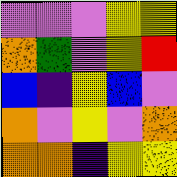[["violet", "violet", "violet", "yellow", "yellow"], ["orange", "green", "violet", "yellow", "red"], ["blue", "indigo", "yellow", "blue", "violet"], ["orange", "violet", "yellow", "violet", "orange"], ["orange", "orange", "indigo", "yellow", "yellow"]]